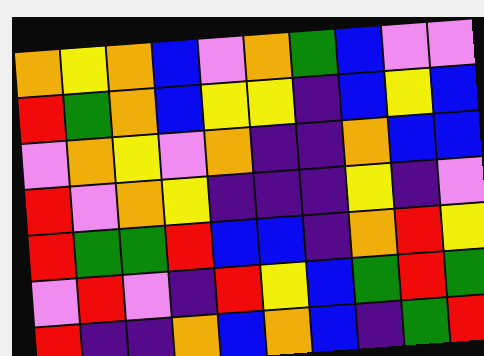[["orange", "yellow", "orange", "blue", "violet", "orange", "green", "blue", "violet", "violet"], ["red", "green", "orange", "blue", "yellow", "yellow", "indigo", "blue", "yellow", "blue"], ["violet", "orange", "yellow", "violet", "orange", "indigo", "indigo", "orange", "blue", "blue"], ["red", "violet", "orange", "yellow", "indigo", "indigo", "indigo", "yellow", "indigo", "violet"], ["red", "green", "green", "red", "blue", "blue", "indigo", "orange", "red", "yellow"], ["violet", "red", "violet", "indigo", "red", "yellow", "blue", "green", "red", "green"], ["red", "indigo", "indigo", "orange", "blue", "orange", "blue", "indigo", "green", "red"]]